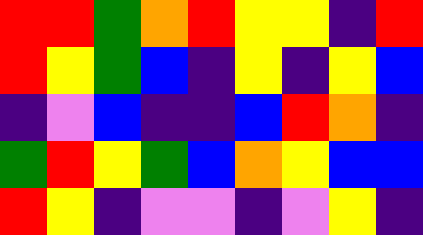[["red", "red", "green", "orange", "red", "yellow", "yellow", "indigo", "red"], ["red", "yellow", "green", "blue", "indigo", "yellow", "indigo", "yellow", "blue"], ["indigo", "violet", "blue", "indigo", "indigo", "blue", "red", "orange", "indigo"], ["green", "red", "yellow", "green", "blue", "orange", "yellow", "blue", "blue"], ["red", "yellow", "indigo", "violet", "violet", "indigo", "violet", "yellow", "indigo"]]